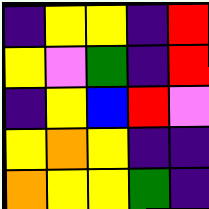[["indigo", "yellow", "yellow", "indigo", "red"], ["yellow", "violet", "green", "indigo", "red"], ["indigo", "yellow", "blue", "red", "violet"], ["yellow", "orange", "yellow", "indigo", "indigo"], ["orange", "yellow", "yellow", "green", "indigo"]]